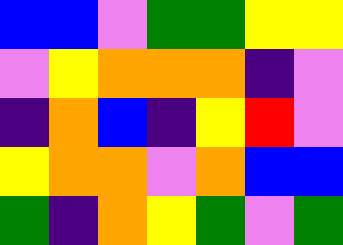[["blue", "blue", "violet", "green", "green", "yellow", "yellow"], ["violet", "yellow", "orange", "orange", "orange", "indigo", "violet"], ["indigo", "orange", "blue", "indigo", "yellow", "red", "violet"], ["yellow", "orange", "orange", "violet", "orange", "blue", "blue"], ["green", "indigo", "orange", "yellow", "green", "violet", "green"]]